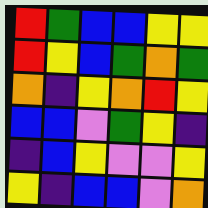[["red", "green", "blue", "blue", "yellow", "yellow"], ["red", "yellow", "blue", "green", "orange", "green"], ["orange", "indigo", "yellow", "orange", "red", "yellow"], ["blue", "blue", "violet", "green", "yellow", "indigo"], ["indigo", "blue", "yellow", "violet", "violet", "yellow"], ["yellow", "indigo", "blue", "blue", "violet", "orange"]]